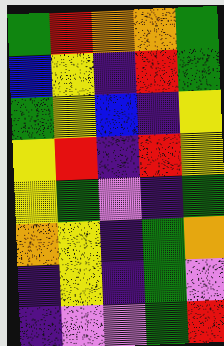[["green", "red", "orange", "orange", "green"], ["blue", "yellow", "indigo", "red", "green"], ["green", "yellow", "blue", "indigo", "yellow"], ["yellow", "red", "indigo", "red", "yellow"], ["yellow", "green", "violet", "indigo", "green"], ["orange", "yellow", "indigo", "green", "orange"], ["indigo", "yellow", "indigo", "green", "violet"], ["indigo", "violet", "violet", "green", "red"]]